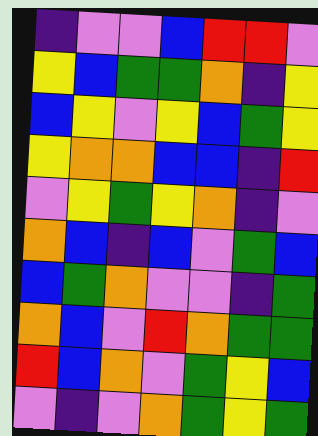[["indigo", "violet", "violet", "blue", "red", "red", "violet"], ["yellow", "blue", "green", "green", "orange", "indigo", "yellow"], ["blue", "yellow", "violet", "yellow", "blue", "green", "yellow"], ["yellow", "orange", "orange", "blue", "blue", "indigo", "red"], ["violet", "yellow", "green", "yellow", "orange", "indigo", "violet"], ["orange", "blue", "indigo", "blue", "violet", "green", "blue"], ["blue", "green", "orange", "violet", "violet", "indigo", "green"], ["orange", "blue", "violet", "red", "orange", "green", "green"], ["red", "blue", "orange", "violet", "green", "yellow", "blue"], ["violet", "indigo", "violet", "orange", "green", "yellow", "green"]]